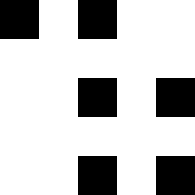[["black", "white", "black", "white", "white"], ["white", "white", "white", "white", "white"], ["white", "white", "black", "white", "black"], ["white", "white", "white", "white", "white"], ["white", "white", "black", "white", "black"]]